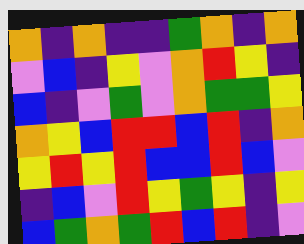[["orange", "indigo", "orange", "indigo", "indigo", "green", "orange", "indigo", "orange"], ["violet", "blue", "indigo", "yellow", "violet", "orange", "red", "yellow", "indigo"], ["blue", "indigo", "violet", "green", "violet", "orange", "green", "green", "yellow"], ["orange", "yellow", "blue", "red", "red", "blue", "red", "indigo", "orange"], ["yellow", "red", "yellow", "red", "blue", "blue", "red", "blue", "violet"], ["indigo", "blue", "violet", "red", "yellow", "green", "yellow", "indigo", "yellow"], ["blue", "green", "orange", "green", "red", "blue", "red", "indigo", "violet"]]